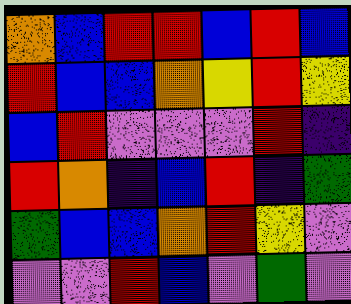[["orange", "blue", "red", "red", "blue", "red", "blue"], ["red", "blue", "blue", "orange", "yellow", "red", "yellow"], ["blue", "red", "violet", "violet", "violet", "red", "indigo"], ["red", "orange", "indigo", "blue", "red", "indigo", "green"], ["green", "blue", "blue", "orange", "red", "yellow", "violet"], ["violet", "violet", "red", "blue", "violet", "green", "violet"]]